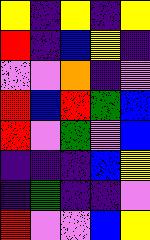[["yellow", "indigo", "yellow", "indigo", "yellow"], ["red", "indigo", "blue", "yellow", "indigo"], ["violet", "violet", "orange", "indigo", "violet"], ["red", "blue", "red", "green", "blue"], ["red", "violet", "green", "violet", "blue"], ["indigo", "indigo", "indigo", "blue", "yellow"], ["indigo", "green", "indigo", "indigo", "violet"], ["red", "violet", "violet", "blue", "yellow"]]